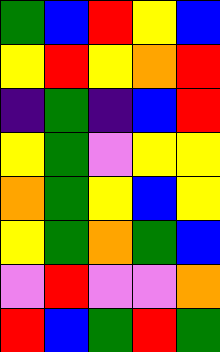[["green", "blue", "red", "yellow", "blue"], ["yellow", "red", "yellow", "orange", "red"], ["indigo", "green", "indigo", "blue", "red"], ["yellow", "green", "violet", "yellow", "yellow"], ["orange", "green", "yellow", "blue", "yellow"], ["yellow", "green", "orange", "green", "blue"], ["violet", "red", "violet", "violet", "orange"], ["red", "blue", "green", "red", "green"]]